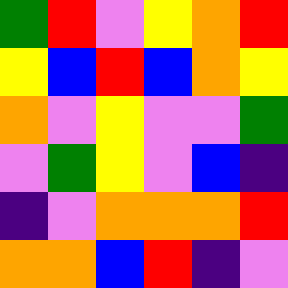[["green", "red", "violet", "yellow", "orange", "red"], ["yellow", "blue", "red", "blue", "orange", "yellow"], ["orange", "violet", "yellow", "violet", "violet", "green"], ["violet", "green", "yellow", "violet", "blue", "indigo"], ["indigo", "violet", "orange", "orange", "orange", "red"], ["orange", "orange", "blue", "red", "indigo", "violet"]]